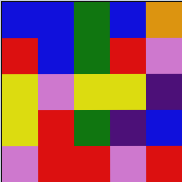[["blue", "blue", "green", "blue", "orange"], ["red", "blue", "green", "red", "violet"], ["yellow", "violet", "yellow", "yellow", "indigo"], ["yellow", "red", "green", "indigo", "blue"], ["violet", "red", "red", "violet", "red"]]